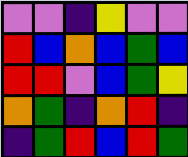[["violet", "violet", "indigo", "yellow", "violet", "violet"], ["red", "blue", "orange", "blue", "green", "blue"], ["red", "red", "violet", "blue", "green", "yellow"], ["orange", "green", "indigo", "orange", "red", "indigo"], ["indigo", "green", "red", "blue", "red", "green"]]